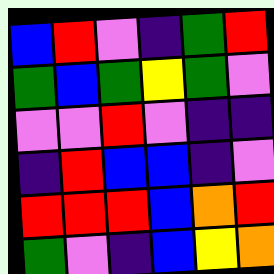[["blue", "red", "violet", "indigo", "green", "red"], ["green", "blue", "green", "yellow", "green", "violet"], ["violet", "violet", "red", "violet", "indigo", "indigo"], ["indigo", "red", "blue", "blue", "indigo", "violet"], ["red", "red", "red", "blue", "orange", "red"], ["green", "violet", "indigo", "blue", "yellow", "orange"]]